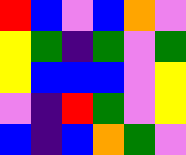[["red", "blue", "violet", "blue", "orange", "violet"], ["yellow", "green", "indigo", "green", "violet", "green"], ["yellow", "blue", "blue", "blue", "violet", "yellow"], ["violet", "indigo", "red", "green", "violet", "yellow"], ["blue", "indigo", "blue", "orange", "green", "violet"]]